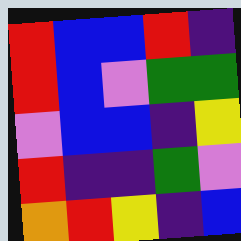[["red", "blue", "blue", "red", "indigo"], ["red", "blue", "violet", "green", "green"], ["violet", "blue", "blue", "indigo", "yellow"], ["red", "indigo", "indigo", "green", "violet"], ["orange", "red", "yellow", "indigo", "blue"]]